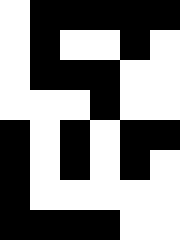[["white", "black", "black", "black", "black", "black"], ["white", "black", "white", "white", "black", "white"], ["white", "black", "black", "black", "white", "white"], ["white", "white", "white", "black", "white", "white"], ["black", "white", "black", "white", "black", "black"], ["black", "white", "black", "white", "black", "white"], ["black", "white", "white", "white", "white", "white"], ["black", "black", "black", "black", "white", "white"]]